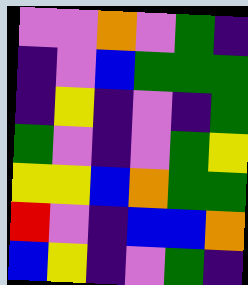[["violet", "violet", "orange", "violet", "green", "indigo"], ["indigo", "violet", "blue", "green", "green", "green"], ["indigo", "yellow", "indigo", "violet", "indigo", "green"], ["green", "violet", "indigo", "violet", "green", "yellow"], ["yellow", "yellow", "blue", "orange", "green", "green"], ["red", "violet", "indigo", "blue", "blue", "orange"], ["blue", "yellow", "indigo", "violet", "green", "indigo"]]